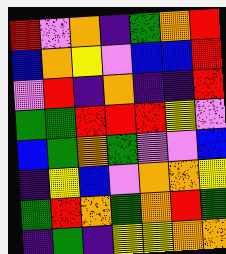[["red", "violet", "orange", "indigo", "green", "orange", "red"], ["blue", "orange", "yellow", "violet", "blue", "blue", "red"], ["violet", "red", "indigo", "orange", "indigo", "indigo", "red"], ["green", "green", "red", "red", "red", "yellow", "violet"], ["blue", "green", "orange", "green", "violet", "violet", "blue"], ["indigo", "yellow", "blue", "violet", "orange", "orange", "yellow"], ["green", "red", "orange", "green", "orange", "red", "green"], ["indigo", "green", "indigo", "yellow", "yellow", "orange", "orange"]]